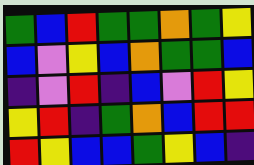[["green", "blue", "red", "green", "green", "orange", "green", "yellow"], ["blue", "violet", "yellow", "blue", "orange", "green", "green", "blue"], ["indigo", "violet", "red", "indigo", "blue", "violet", "red", "yellow"], ["yellow", "red", "indigo", "green", "orange", "blue", "red", "red"], ["red", "yellow", "blue", "blue", "green", "yellow", "blue", "indigo"]]